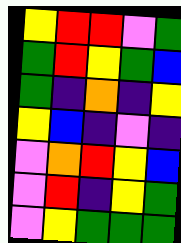[["yellow", "red", "red", "violet", "green"], ["green", "red", "yellow", "green", "blue"], ["green", "indigo", "orange", "indigo", "yellow"], ["yellow", "blue", "indigo", "violet", "indigo"], ["violet", "orange", "red", "yellow", "blue"], ["violet", "red", "indigo", "yellow", "green"], ["violet", "yellow", "green", "green", "green"]]